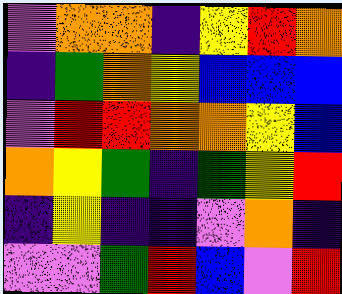[["violet", "orange", "orange", "indigo", "yellow", "red", "orange"], ["indigo", "green", "orange", "yellow", "blue", "blue", "blue"], ["violet", "red", "red", "orange", "orange", "yellow", "blue"], ["orange", "yellow", "green", "indigo", "green", "yellow", "red"], ["indigo", "yellow", "indigo", "indigo", "violet", "orange", "indigo"], ["violet", "violet", "green", "red", "blue", "violet", "red"]]